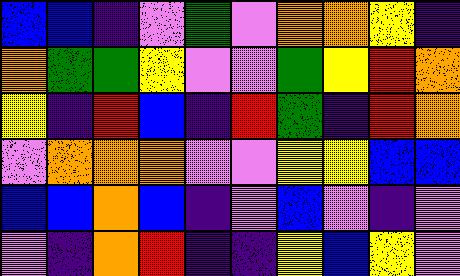[["blue", "blue", "indigo", "violet", "green", "violet", "orange", "orange", "yellow", "indigo"], ["orange", "green", "green", "yellow", "violet", "violet", "green", "yellow", "red", "orange"], ["yellow", "indigo", "red", "blue", "indigo", "red", "green", "indigo", "red", "orange"], ["violet", "orange", "orange", "orange", "violet", "violet", "yellow", "yellow", "blue", "blue"], ["blue", "blue", "orange", "blue", "indigo", "violet", "blue", "violet", "indigo", "violet"], ["violet", "indigo", "orange", "red", "indigo", "indigo", "yellow", "blue", "yellow", "violet"]]